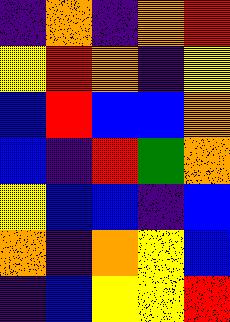[["indigo", "orange", "indigo", "orange", "red"], ["yellow", "red", "orange", "indigo", "yellow"], ["blue", "red", "blue", "blue", "orange"], ["blue", "indigo", "red", "green", "orange"], ["yellow", "blue", "blue", "indigo", "blue"], ["orange", "indigo", "orange", "yellow", "blue"], ["indigo", "blue", "yellow", "yellow", "red"]]